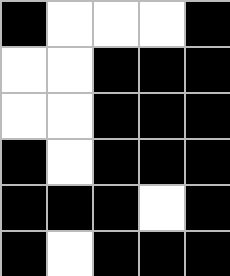[["black", "white", "white", "white", "black"], ["white", "white", "black", "black", "black"], ["white", "white", "black", "black", "black"], ["black", "white", "black", "black", "black"], ["black", "black", "black", "white", "black"], ["black", "white", "black", "black", "black"]]